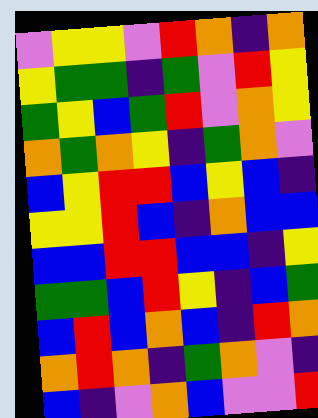[["violet", "yellow", "yellow", "violet", "red", "orange", "indigo", "orange"], ["yellow", "green", "green", "indigo", "green", "violet", "red", "yellow"], ["green", "yellow", "blue", "green", "red", "violet", "orange", "yellow"], ["orange", "green", "orange", "yellow", "indigo", "green", "orange", "violet"], ["blue", "yellow", "red", "red", "blue", "yellow", "blue", "indigo"], ["yellow", "yellow", "red", "blue", "indigo", "orange", "blue", "blue"], ["blue", "blue", "red", "red", "blue", "blue", "indigo", "yellow"], ["green", "green", "blue", "red", "yellow", "indigo", "blue", "green"], ["blue", "red", "blue", "orange", "blue", "indigo", "red", "orange"], ["orange", "red", "orange", "indigo", "green", "orange", "violet", "indigo"], ["blue", "indigo", "violet", "orange", "blue", "violet", "violet", "red"]]